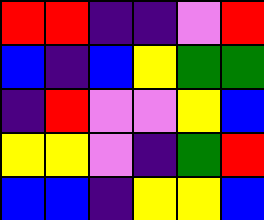[["red", "red", "indigo", "indigo", "violet", "red"], ["blue", "indigo", "blue", "yellow", "green", "green"], ["indigo", "red", "violet", "violet", "yellow", "blue"], ["yellow", "yellow", "violet", "indigo", "green", "red"], ["blue", "blue", "indigo", "yellow", "yellow", "blue"]]